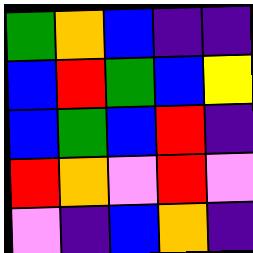[["green", "orange", "blue", "indigo", "indigo"], ["blue", "red", "green", "blue", "yellow"], ["blue", "green", "blue", "red", "indigo"], ["red", "orange", "violet", "red", "violet"], ["violet", "indigo", "blue", "orange", "indigo"]]